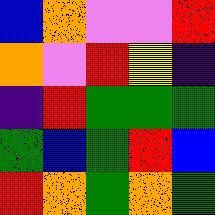[["blue", "orange", "violet", "violet", "red"], ["orange", "violet", "red", "yellow", "indigo"], ["indigo", "red", "green", "green", "green"], ["green", "blue", "green", "red", "blue"], ["red", "orange", "green", "orange", "green"]]